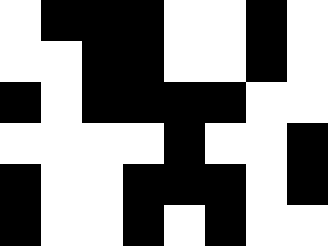[["white", "black", "black", "black", "white", "white", "black", "white"], ["white", "white", "black", "black", "white", "white", "black", "white"], ["black", "white", "black", "black", "black", "black", "white", "white"], ["white", "white", "white", "white", "black", "white", "white", "black"], ["black", "white", "white", "black", "black", "black", "white", "black"], ["black", "white", "white", "black", "white", "black", "white", "white"]]